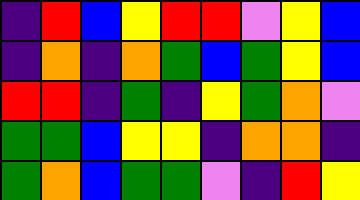[["indigo", "red", "blue", "yellow", "red", "red", "violet", "yellow", "blue"], ["indigo", "orange", "indigo", "orange", "green", "blue", "green", "yellow", "blue"], ["red", "red", "indigo", "green", "indigo", "yellow", "green", "orange", "violet"], ["green", "green", "blue", "yellow", "yellow", "indigo", "orange", "orange", "indigo"], ["green", "orange", "blue", "green", "green", "violet", "indigo", "red", "yellow"]]